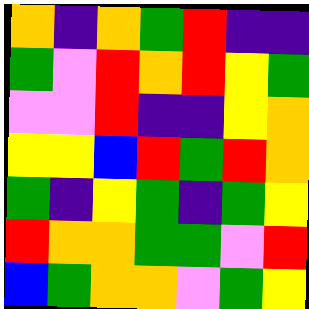[["orange", "indigo", "orange", "green", "red", "indigo", "indigo"], ["green", "violet", "red", "orange", "red", "yellow", "green"], ["violet", "violet", "red", "indigo", "indigo", "yellow", "orange"], ["yellow", "yellow", "blue", "red", "green", "red", "orange"], ["green", "indigo", "yellow", "green", "indigo", "green", "yellow"], ["red", "orange", "orange", "green", "green", "violet", "red"], ["blue", "green", "orange", "orange", "violet", "green", "yellow"]]